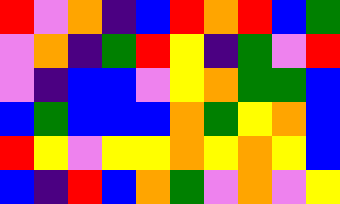[["red", "violet", "orange", "indigo", "blue", "red", "orange", "red", "blue", "green"], ["violet", "orange", "indigo", "green", "red", "yellow", "indigo", "green", "violet", "red"], ["violet", "indigo", "blue", "blue", "violet", "yellow", "orange", "green", "green", "blue"], ["blue", "green", "blue", "blue", "blue", "orange", "green", "yellow", "orange", "blue"], ["red", "yellow", "violet", "yellow", "yellow", "orange", "yellow", "orange", "yellow", "blue"], ["blue", "indigo", "red", "blue", "orange", "green", "violet", "orange", "violet", "yellow"]]